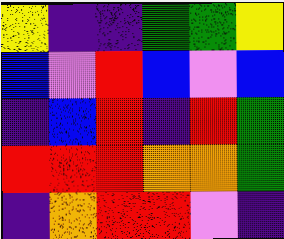[["yellow", "indigo", "indigo", "green", "green", "yellow"], ["blue", "violet", "red", "blue", "violet", "blue"], ["indigo", "blue", "red", "indigo", "red", "green"], ["red", "red", "red", "orange", "orange", "green"], ["indigo", "orange", "red", "red", "violet", "indigo"]]